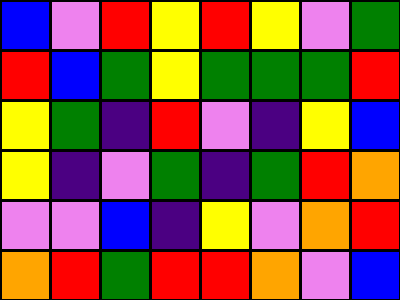[["blue", "violet", "red", "yellow", "red", "yellow", "violet", "green"], ["red", "blue", "green", "yellow", "green", "green", "green", "red"], ["yellow", "green", "indigo", "red", "violet", "indigo", "yellow", "blue"], ["yellow", "indigo", "violet", "green", "indigo", "green", "red", "orange"], ["violet", "violet", "blue", "indigo", "yellow", "violet", "orange", "red"], ["orange", "red", "green", "red", "red", "orange", "violet", "blue"]]